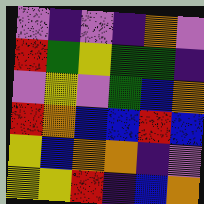[["violet", "indigo", "violet", "indigo", "orange", "violet"], ["red", "green", "yellow", "green", "green", "indigo"], ["violet", "yellow", "violet", "green", "blue", "orange"], ["red", "orange", "blue", "blue", "red", "blue"], ["yellow", "blue", "orange", "orange", "indigo", "violet"], ["yellow", "yellow", "red", "indigo", "blue", "orange"]]